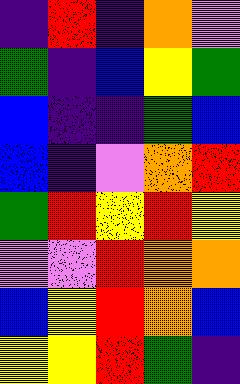[["indigo", "red", "indigo", "orange", "violet"], ["green", "indigo", "blue", "yellow", "green"], ["blue", "indigo", "indigo", "green", "blue"], ["blue", "indigo", "violet", "orange", "red"], ["green", "red", "yellow", "red", "yellow"], ["violet", "violet", "red", "orange", "orange"], ["blue", "yellow", "red", "orange", "blue"], ["yellow", "yellow", "red", "green", "indigo"]]